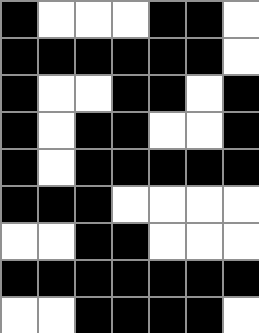[["black", "white", "white", "white", "black", "black", "white"], ["black", "black", "black", "black", "black", "black", "white"], ["black", "white", "white", "black", "black", "white", "black"], ["black", "white", "black", "black", "white", "white", "black"], ["black", "white", "black", "black", "black", "black", "black"], ["black", "black", "black", "white", "white", "white", "white"], ["white", "white", "black", "black", "white", "white", "white"], ["black", "black", "black", "black", "black", "black", "black"], ["white", "white", "black", "black", "black", "black", "white"]]